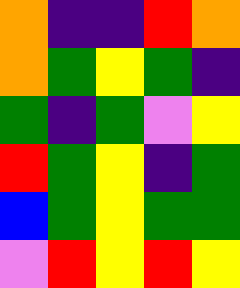[["orange", "indigo", "indigo", "red", "orange"], ["orange", "green", "yellow", "green", "indigo"], ["green", "indigo", "green", "violet", "yellow"], ["red", "green", "yellow", "indigo", "green"], ["blue", "green", "yellow", "green", "green"], ["violet", "red", "yellow", "red", "yellow"]]